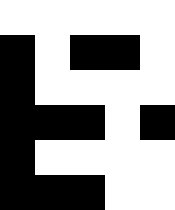[["white", "white", "white", "white", "white"], ["black", "white", "black", "black", "white"], ["black", "white", "white", "white", "white"], ["black", "black", "black", "white", "black"], ["black", "white", "white", "white", "white"], ["black", "black", "black", "white", "white"]]